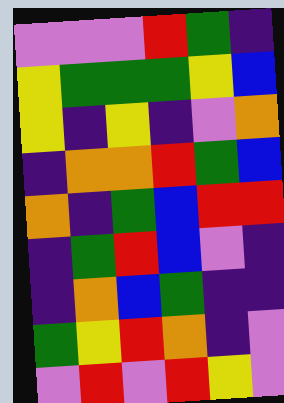[["violet", "violet", "violet", "red", "green", "indigo"], ["yellow", "green", "green", "green", "yellow", "blue"], ["yellow", "indigo", "yellow", "indigo", "violet", "orange"], ["indigo", "orange", "orange", "red", "green", "blue"], ["orange", "indigo", "green", "blue", "red", "red"], ["indigo", "green", "red", "blue", "violet", "indigo"], ["indigo", "orange", "blue", "green", "indigo", "indigo"], ["green", "yellow", "red", "orange", "indigo", "violet"], ["violet", "red", "violet", "red", "yellow", "violet"]]